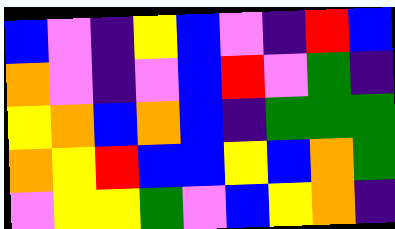[["blue", "violet", "indigo", "yellow", "blue", "violet", "indigo", "red", "blue"], ["orange", "violet", "indigo", "violet", "blue", "red", "violet", "green", "indigo"], ["yellow", "orange", "blue", "orange", "blue", "indigo", "green", "green", "green"], ["orange", "yellow", "red", "blue", "blue", "yellow", "blue", "orange", "green"], ["violet", "yellow", "yellow", "green", "violet", "blue", "yellow", "orange", "indigo"]]